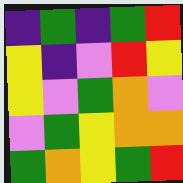[["indigo", "green", "indigo", "green", "red"], ["yellow", "indigo", "violet", "red", "yellow"], ["yellow", "violet", "green", "orange", "violet"], ["violet", "green", "yellow", "orange", "orange"], ["green", "orange", "yellow", "green", "red"]]